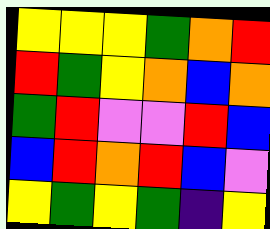[["yellow", "yellow", "yellow", "green", "orange", "red"], ["red", "green", "yellow", "orange", "blue", "orange"], ["green", "red", "violet", "violet", "red", "blue"], ["blue", "red", "orange", "red", "blue", "violet"], ["yellow", "green", "yellow", "green", "indigo", "yellow"]]